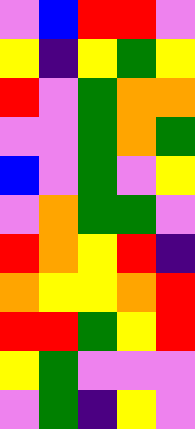[["violet", "blue", "red", "red", "violet"], ["yellow", "indigo", "yellow", "green", "yellow"], ["red", "violet", "green", "orange", "orange"], ["violet", "violet", "green", "orange", "green"], ["blue", "violet", "green", "violet", "yellow"], ["violet", "orange", "green", "green", "violet"], ["red", "orange", "yellow", "red", "indigo"], ["orange", "yellow", "yellow", "orange", "red"], ["red", "red", "green", "yellow", "red"], ["yellow", "green", "violet", "violet", "violet"], ["violet", "green", "indigo", "yellow", "violet"]]